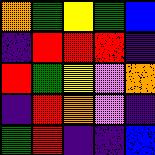[["orange", "green", "yellow", "green", "blue"], ["indigo", "red", "red", "red", "indigo"], ["red", "green", "yellow", "violet", "orange"], ["indigo", "red", "orange", "violet", "indigo"], ["green", "red", "indigo", "indigo", "blue"]]